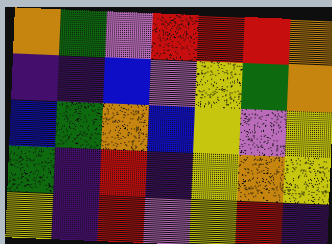[["orange", "green", "violet", "red", "red", "red", "orange"], ["indigo", "indigo", "blue", "violet", "yellow", "green", "orange"], ["blue", "green", "orange", "blue", "yellow", "violet", "yellow"], ["green", "indigo", "red", "indigo", "yellow", "orange", "yellow"], ["yellow", "indigo", "red", "violet", "yellow", "red", "indigo"]]